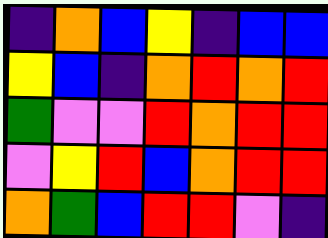[["indigo", "orange", "blue", "yellow", "indigo", "blue", "blue"], ["yellow", "blue", "indigo", "orange", "red", "orange", "red"], ["green", "violet", "violet", "red", "orange", "red", "red"], ["violet", "yellow", "red", "blue", "orange", "red", "red"], ["orange", "green", "blue", "red", "red", "violet", "indigo"]]